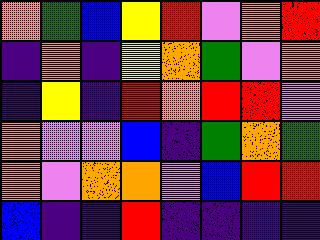[["orange", "green", "blue", "yellow", "red", "violet", "orange", "red"], ["indigo", "orange", "indigo", "yellow", "orange", "green", "violet", "orange"], ["indigo", "yellow", "indigo", "red", "orange", "red", "red", "violet"], ["orange", "violet", "violet", "blue", "indigo", "green", "orange", "green"], ["orange", "violet", "orange", "orange", "violet", "blue", "red", "red"], ["blue", "indigo", "indigo", "red", "indigo", "indigo", "indigo", "indigo"]]